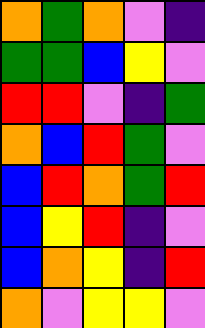[["orange", "green", "orange", "violet", "indigo"], ["green", "green", "blue", "yellow", "violet"], ["red", "red", "violet", "indigo", "green"], ["orange", "blue", "red", "green", "violet"], ["blue", "red", "orange", "green", "red"], ["blue", "yellow", "red", "indigo", "violet"], ["blue", "orange", "yellow", "indigo", "red"], ["orange", "violet", "yellow", "yellow", "violet"]]